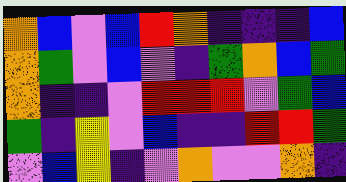[["orange", "blue", "violet", "blue", "red", "orange", "indigo", "indigo", "indigo", "blue"], ["orange", "green", "violet", "blue", "violet", "indigo", "green", "orange", "blue", "green"], ["orange", "indigo", "indigo", "violet", "red", "red", "red", "violet", "green", "blue"], ["green", "indigo", "yellow", "violet", "blue", "indigo", "indigo", "red", "red", "green"], ["violet", "blue", "yellow", "indigo", "violet", "orange", "violet", "violet", "orange", "indigo"]]